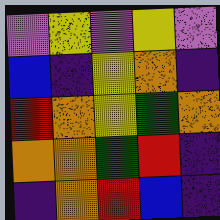[["violet", "yellow", "violet", "yellow", "violet"], ["blue", "indigo", "yellow", "orange", "indigo"], ["red", "orange", "yellow", "green", "orange"], ["orange", "orange", "green", "red", "indigo"], ["indigo", "orange", "red", "blue", "indigo"]]